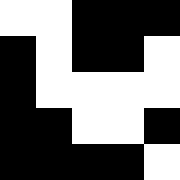[["white", "white", "black", "black", "black"], ["black", "white", "black", "black", "white"], ["black", "white", "white", "white", "white"], ["black", "black", "white", "white", "black"], ["black", "black", "black", "black", "white"]]